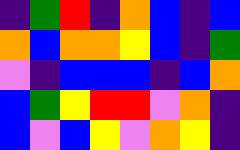[["indigo", "green", "red", "indigo", "orange", "blue", "indigo", "blue"], ["orange", "blue", "orange", "orange", "yellow", "blue", "indigo", "green"], ["violet", "indigo", "blue", "blue", "blue", "indigo", "blue", "orange"], ["blue", "green", "yellow", "red", "red", "violet", "orange", "indigo"], ["blue", "violet", "blue", "yellow", "violet", "orange", "yellow", "indigo"]]